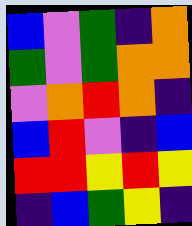[["blue", "violet", "green", "indigo", "orange"], ["green", "violet", "green", "orange", "orange"], ["violet", "orange", "red", "orange", "indigo"], ["blue", "red", "violet", "indigo", "blue"], ["red", "red", "yellow", "red", "yellow"], ["indigo", "blue", "green", "yellow", "indigo"]]